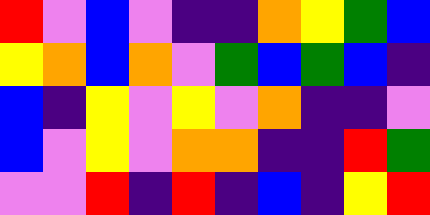[["red", "violet", "blue", "violet", "indigo", "indigo", "orange", "yellow", "green", "blue"], ["yellow", "orange", "blue", "orange", "violet", "green", "blue", "green", "blue", "indigo"], ["blue", "indigo", "yellow", "violet", "yellow", "violet", "orange", "indigo", "indigo", "violet"], ["blue", "violet", "yellow", "violet", "orange", "orange", "indigo", "indigo", "red", "green"], ["violet", "violet", "red", "indigo", "red", "indigo", "blue", "indigo", "yellow", "red"]]